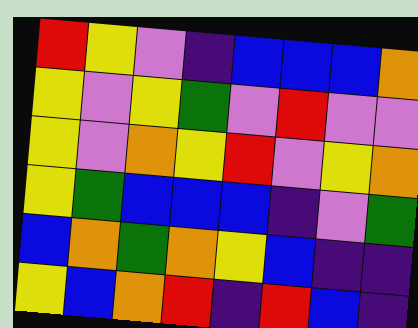[["red", "yellow", "violet", "indigo", "blue", "blue", "blue", "orange"], ["yellow", "violet", "yellow", "green", "violet", "red", "violet", "violet"], ["yellow", "violet", "orange", "yellow", "red", "violet", "yellow", "orange"], ["yellow", "green", "blue", "blue", "blue", "indigo", "violet", "green"], ["blue", "orange", "green", "orange", "yellow", "blue", "indigo", "indigo"], ["yellow", "blue", "orange", "red", "indigo", "red", "blue", "indigo"]]